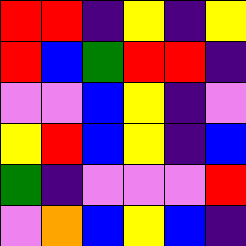[["red", "red", "indigo", "yellow", "indigo", "yellow"], ["red", "blue", "green", "red", "red", "indigo"], ["violet", "violet", "blue", "yellow", "indigo", "violet"], ["yellow", "red", "blue", "yellow", "indigo", "blue"], ["green", "indigo", "violet", "violet", "violet", "red"], ["violet", "orange", "blue", "yellow", "blue", "indigo"]]